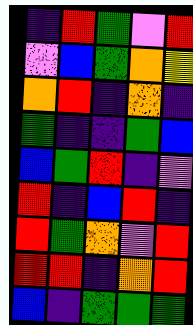[["indigo", "red", "green", "violet", "red"], ["violet", "blue", "green", "orange", "yellow"], ["orange", "red", "indigo", "orange", "indigo"], ["green", "indigo", "indigo", "green", "blue"], ["blue", "green", "red", "indigo", "violet"], ["red", "indigo", "blue", "red", "indigo"], ["red", "green", "orange", "violet", "red"], ["red", "red", "indigo", "orange", "red"], ["blue", "indigo", "green", "green", "green"]]